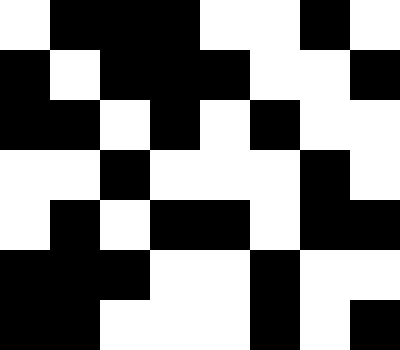[["white", "black", "black", "black", "white", "white", "black", "white"], ["black", "white", "black", "black", "black", "white", "white", "black"], ["black", "black", "white", "black", "white", "black", "white", "white"], ["white", "white", "black", "white", "white", "white", "black", "white"], ["white", "black", "white", "black", "black", "white", "black", "black"], ["black", "black", "black", "white", "white", "black", "white", "white"], ["black", "black", "white", "white", "white", "black", "white", "black"]]